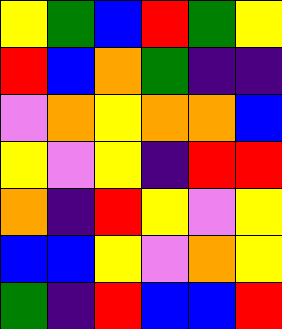[["yellow", "green", "blue", "red", "green", "yellow"], ["red", "blue", "orange", "green", "indigo", "indigo"], ["violet", "orange", "yellow", "orange", "orange", "blue"], ["yellow", "violet", "yellow", "indigo", "red", "red"], ["orange", "indigo", "red", "yellow", "violet", "yellow"], ["blue", "blue", "yellow", "violet", "orange", "yellow"], ["green", "indigo", "red", "blue", "blue", "red"]]